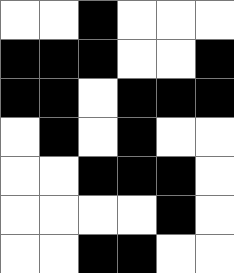[["white", "white", "black", "white", "white", "white"], ["black", "black", "black", "white", "white", "black"], ["black", "black", "white", "black", "black", "black"], ["white", "black", "white", "black", "white", "white"], ["white", "white", "black", "black", "black", "white"], ["white", "white", "white", "white", "black", "white"], ["white", "white", "black", "black", "white", "white"]]